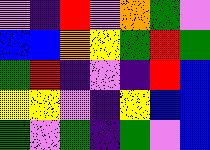[["violet", "indigo", "red", "violet", "orange", "green", "violet"], ["blue", "blue", "orange", "yellow", "green", "red", "green"], ["green", "red", "indigo", "violet", "indigo", "red", "blue"], ["yellow", "yellow", "violet", "indigo", "yellow", "blue", "blue"], ["green", "violet", "green", "indigo", "green", "violet", "blue"]]